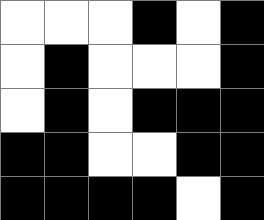[["white", "white", "white", "black", "white", "black"], ["white", "black", "white", "white", "white", "black"], ["white", "black", "white", "black", "black", "black"], ["black", "black", "white", "white", "black", "black"], ["black", "black", "black", "black", "white", "black"]]